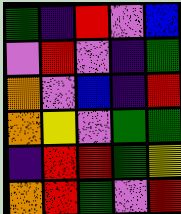[["green", "indigo", "red", "violet", "blue"], ["violet", "red", "violet", "indigo", "green"], ["orange", "violet", "blue", "indigo", "red"], ["orange", "yellow", "violet", "green", "green"], ["indigo", "red", "red", "green", "yellow"], ["orange", "red", "green", "violet", "red"]]